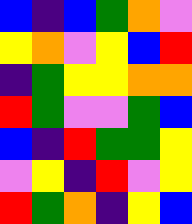[["blue", "indigo", "blue", "green", "orange", "violet"], ["yellow", "orange", "violet", "yellow", "blue", "red"], ["indigo", "green", "yellow", "yellow", "orange", "orange"], ["red", "green", "violet", "violet", "green", "blue"], ["blue", "indigo", "red", "green", "green", "yellow"], ["violet", "yellow", "indigo", "red", "violet", "yellow"], ["red", "green", "orange", "indigo", "yellow", "blue"]]